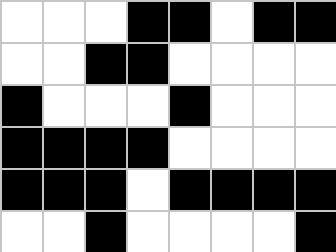[["white", "white", "white", "black", "black", "white", "black", "black"], ["white", "white", "black", "black", "white", "white", "white", "white"], ["black", "white", "white", "white", "black", "white", "white", "white"], ["black", "black", "black", "black", "white", "white", "white", "white"], ["black", "black", "black", "white", "black", "black", "black", "black"], ["white", "white", "black", "white", "white", "white", "white", "black"]]